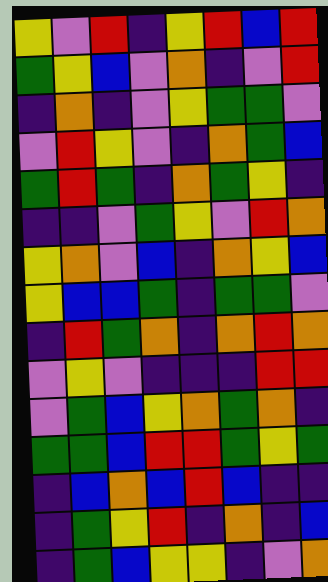[["yellow", "violet", "red", "indigo", "yellow", "red", "blue", "red"], ["green", "yellow", "blue", "violet", "orange", "indigo", "violet", "red"], ["indigo", "orange", "indigo", "violet", "yellow", "green", "green", "violet"], ["violet", "red", "yellow", "violet", "indigo", "orange", "green", "blue"], ["green", "red", "green", "indigo", "orange", "green", "yellow", "indigo"], ["indigo", "indigo", "violet", "green", "yellow", "violet", "red", "orange"], ["yellow", "orange", "violet", "blue", "indigo", "orange", "yellow", "blue"], ["yellow", "blue", "blue", "green", "indigo", "green", "green", "violet"], ["indigo", "red", "green", "orange", "indigo", "orange", "red", "orange"], ["violet", "yellow", "violet", "indigo", "indigo", "indigo", "red", "red"], ["violet", "green", "blue", "yellow", "orange", "green", "orange", "indigo"], ["green", "green", "blue", "red", "red", "green", "yellow", "green"], ["indigo", "blue", "orange", "blue", "red", "blue", "indigo", "indigo"], ["indigo", "green", "yellow", "red", "indigo", "orange", "indigo", "blue"], ["indigo", "green", "blue", "yellow", "yellow", "indigo", "violet", "orange"]]